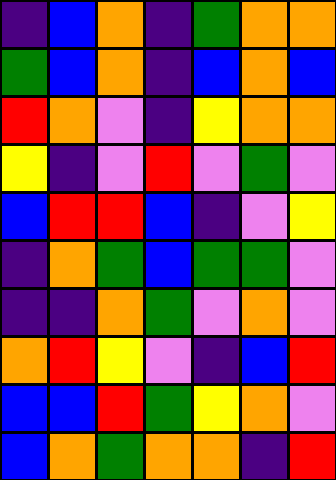[["indigo", "blue", "orange", "indigo", "green", "orange", "orange"], ["green", "blue", "orange", "indigo", "blue", "orange", "blue"], ["red", "orange", "violet", "indigo", "yellow", "orange", "orange"], ["yellow", "indigo", "violet", "red", "violet", "green", "violet"], ["blue", "red", "red", "blue", "indigo", "violet", "yellow"], ["indigo", "orange", "green", "blue", "green", "green", "violet"], ["indigo", "indigo", "orange", "green", "violet", "orange", "violet"], ["orange", "red", "yellow", "violet", "indigo", "blue", "red"], ["blue", "blue", "red", "green", "yellow", "orange", "violet"], ["blue", "orange", "green", "orange", "orange", "indigo", "red"]]